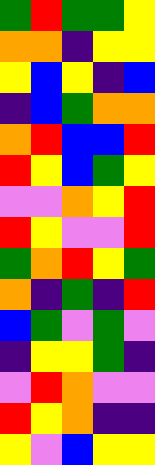[["green", "red", "green", "green", "yellow"], ["orange", "orange", "indigo", "yellow", "yellow"], ["yellow", "blue", "yellow", "indigo", "blue"], ["indigo", "blue", "green", "orange", "orange"], ["orange", "red", "blue", "blue", "red"], ["red", "yellow", "blue", "green", "yellow"], ["violet", "violet", "orange", "yellow", "red"], ["red", "yellow", "violet", "violet", "red"], ["green", "orange", "red", "yellow", "green"], ["orange", "indigo", "green", "indigo", "red"], ["blue", "green", "violet", "green", "violet"], ["indigo", "yellow", "yellow", "green", "indigo"], ["violet", "red", "orange", "violet", "violet"], ["red", "yellow", "orange", "indigo", "indigo"], ["yellow", "violet", "blue", "yellow", "yellow"]]